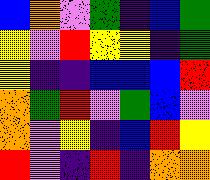[["blue", "orange", "violet", "green", "indigo", "blue", "green"], ["yellow", "violet", "red", "yellow", "yellow", "indigo", "green"], ["yellow", "indigo", "indigo", "blue", "blue", "blue", "red"], ["orange", "green", "red", "violet", "green", "blue", "violet"], ["orange", "violet", "yellow", "indigo", "blue", "red", "yellow"], ["red", "violet", "indigo", "red", "indigo", "orange", "orange"]]